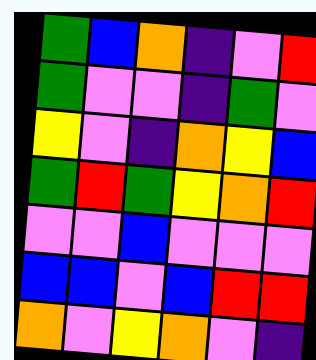[["green", "blue", "orange", "indigo", "violet", "red"], ["green", "violet", "violet", "indigo", "green", "violet"], ["yellow", "violet", "indigo", "orange", "yellow", "blue"], ["green", "red", "green", "yellow", "orange", "red"], ["violet", "violet", "blue", "violet", "violet", "violet"], ["blue", "blue", "violet", "blue", "red", "red"], ["orange", "violet", "yellow", "orange", "violet", "indigo"]]